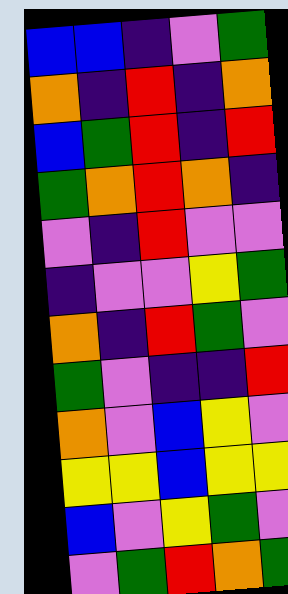[["blue", "blue", "indigo", "violet", "green"], ["orange", "indigo", "red", "indigo", "orange"], ["blue", "green", "red", "indigo", "red"], ["green", "orange", "red", "orange", "indigo"], ["violet", "indigo", "red", "violet", "violet"], ["indigo", "violet", "violet", "yellow", "green"], ["orange", "indigo", "red", "green", "violet"], ["green", "violet", "indigo", "indigo", "red"], ["orange", "violet", "blue", "yellow", "violet"], ["yellow", "yellow", "blue", "yellow", "yellow"], ["blue", "violet", "yellow", "green", "violet"], ["violet", "green", "red", "orange", "green"]]